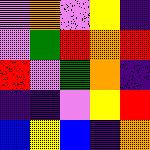[["violet", "orange", "violet", "yellow", "indigo"], ["violet", "green", "red", "orange", "red"], ["red", "violet", "green", "orange", "indigo"], ["indigo", "indigo", "violet", "yellow", "red"], ["blue", "yellow", "blue", "indigo", "orange"]]